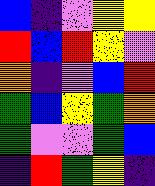[["blue", "indigo", "violet", "yellow", "yellow"], ["red", "blue", "red", "yellow", "violet"], ["orange", "indigo", "violet", "blue", "red"], ["green", "blue", "yellow", "green", "orange"], ["green", "violet", "violet", "green", "blue"], ["indigo", "red", "green", "yellow", "indigo"]]